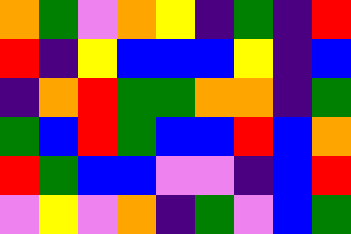[["orange", "green", "violet", "orange", "yellow", "indigo", "green", "indigo", "red"], ["red", "indigo", "yellow", "blue", "blue", "blue", "yellow", "indigo", "blue"], ["indigo", "orange", "red", "green", "green", "orange", "orange", "indigo", "green"], ["green", "blue", "red", "green", "blue", "blue", "red", "blue", "orange"], ["red", "green", "blue", "blue", "violet", "violet", "indigo", "blue", "red"], ["violet", "yellow", "violet", "orange", "indigo", "green", "violet", "blue", "green"]]